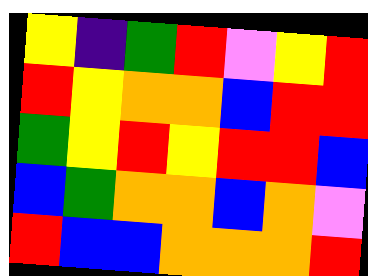[["yellow", "indigo", "green", "red", "violet", "yellow", "red"], ["red", "yellow", "orange", "orange", "blue", "red", "red"], ["green", "yellow", "red", "yellow", "red", "red", "blue"], ["blue", "green", "orange", "orange", "blue", "orange", "violet"], ["red", "blue", "blue", "orange", "orange", "orange", "red"]]